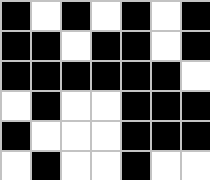[["black", "white", "black", "white", "black", "white", "black"], ["black", "black", "white", "black", "black", "white", "black"], ["black", "black", "black", "black", "black", "black", "white"], ["white", "black", "white", "white", "black", "black", "black"], ["black", "white", "white", "white", "black", "black", "black"], ["white", "black", "white", "white", "black", "white", "white"]]